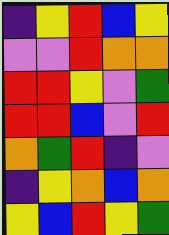[["indigo", "yellow", "red", "blue", "yellow"], ["violet", "violet", "red", "orange", "orange"], ["red", "red", "yellow", "violet", "green"], ["red", "red", "blue", "violet", "red"], ["orange", "green", "red", "indigo", "violet"], ["indigo", "yellow", "orange", "blue", "orange"], ["yellow", "blue", "red", "yellow", "green"]]